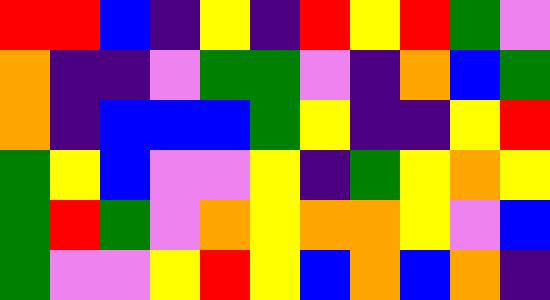[["red", "red", "blue", "indigo", "yellow", "indigo", "red", "yellow", "red", "green", "violet"], ["orange", "indigo", "indigo", "violet", "green", "green", "violet", "indigo", "orange", "blue", "green"], ["orange", "indigo", "blue", "blue", "blue", "green", "yellow", "indigo", "indigo", "yellow", "red"], ["green", "yellow", "blue", "violet", "violet", "yellow", "indigo", "green", "yellow", "orange", "yellow"], ["green", "red", "green", "violet", "orange", "yellow", "orange", "orange", "yellow", "violet", "blue"], ["green", "violet", "violet", "yellow", "red", "yellow", "blue", "orange", "blue", "orange", "indigo"]]